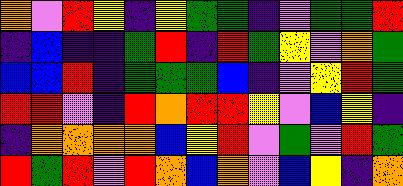[["orange", "violet", "red", "yellow", "indigo", "yellow", "green", "green", "indigo", "violet", "green", "green", "red"], ["indigo", "blue", "indigo", "indigo", "green", "red", "indigo", "red", "green", "yellow", "violet", "orange", "green"], ["blue", "blue", "red", "indigo", "green", "green", "green", "blue", "indigo", "violet", "yellow", "red", "green"], ["red", "red", "violet", "indigo", "red", "orange", "red", "red", "yellow", "violet", "blue", "yellow", "indigo"], ["indigo", "orange", "orange", "orange", "orange", "blue", "yellow", "red", "violet", "green", "violet", "red", "green"], ["red", "green", "red", "violet", "red", "orange", "blue", "orange", "violet", "blue", "yellow", "indigo", "orange"]]